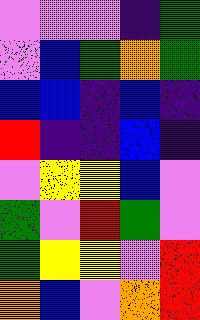[["violet", "violet", "violet", "indigo", "green"], ["violet", "blue", "green", "orange", "green"], ["blue", "blue", "indigo", "blue", "indigo"], ["red", "indigo", "indigo", "blue", "indigo"], ["violet", "yellow", "yellow", "blue", "violet"], ["green", "violet", "red", "green", "violet"], ["green", "yellow", "yellow", "violet", "red"], ["orange", "blue", "violet", "orange", "red"]]